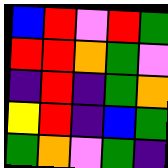[["blue", "red", "violet", "red", "green"], ["red", "red", "orange", "green", "violet"], ["indigo", "red", "indigo", "green", "orange"], ["yellow", "red", "indigo", "blue", "green"], ["green", "orange", "violet", "green", "indigo"]]